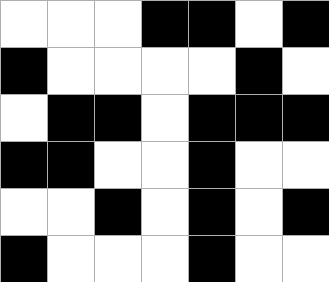[["white", "white", "white", "black", "black", "white", "black"], ["black", "white", "white", "white", "white", "black", "white"], ["white", "black", "black", "white", "black", "black", "black"], ["black", "black", "white", "white", "black", "white", "white"], ["white", "white", "black", "white", "black", "white", "black"], ["black", "white", "white", "white", "black", "white", "white"]]